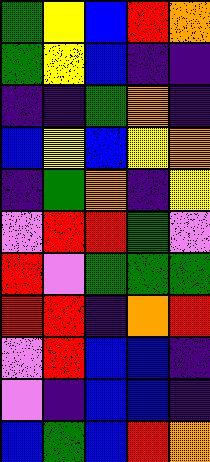[["green", "yellow", "blue", "red", "orange"], ["green", "yellow", "blue", "indigo", "indigo"], ["indigo", "indigo", "green", "orange", "indigo"], ["blue", "yellow", "blue", "yellow", "orange"], ["indigo", "green", "orange", "indigo", "yellow"], ["violet", "red", "red", "green", "violet"], ["red", "violet", "green", "green", "green"], ["red", "red", "indigo", "orange", "red"], ["violet", "red", "blue", "blue", "indigo"], ["violet", "indigo", "blue", "blue", "indigo"], ["blue", "green", "blue", "red", "orange"]]